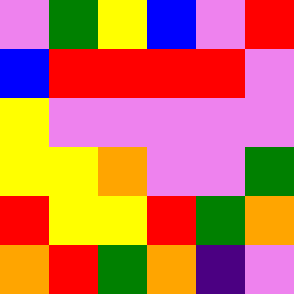[["violet", "green", "yellow", "blue", "violet", "red"], ["blue", "red", "red", "red", "red", "violet"], ["yellow", "violet", "violet", "violet", "violet", "violet"], ["yellow", "yellow", "orange", "violet", "violet", "green"], ["red", "yellow", "yellow", "red", "green", "orange"], ["orange", "red", "green", "orange", "indigo", "violet"]]